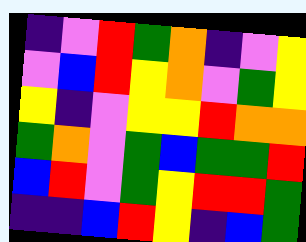[["indigo", "violet", "red", "green", "orange", "indigo", "violet", "yellow"], ["violet", "blue", "red", "yellow", "orange", "violet", "green", "yellow"], ["yellow", "indigo", "violet", "yellow", "yellow", "red", "orange", "orange"], ["green", "orange", "violet", "green", "blue", "green", "green", "red"], ["blue", "red", "violet", "green", "yellow", "red", "red", "green"], ["indigo", "indigo", "blue", "red", "yellow", "indigo", "blue", "green"]]